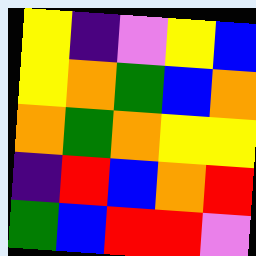[["yellow", "indigo", "violet", "yellow", "blue"], ["yellow", "orange", "green", "blue", "orange"], ["orange", "green", "orange", "yellow", "yellow"], ["indigo", "red", "blue", "orange", "red"], ["green", "blue", "red", "red", "violet"]]